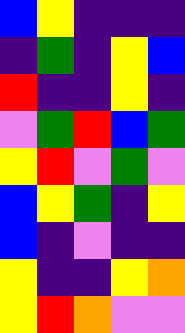[["blue", "yellow", "indigo", "indigo", "indigo"], ["indigo", "green", "indigo", "yellow", "blue"], ["red", "indigo", "indigo", "yellow", "indigo"], ["violet", "green", "red", "blue", "green"], ["yellow", "red", "violet", "green", "violet"], ["blue", "yellow", "green", "indigo", "yellow"], ["blue", "indigo", "violet", "indigo", "indigo"], ["yellow", "indigo", "indigo", "yellow", "orange"], ["yellow", "red", "orange", "violet", "violet"]]